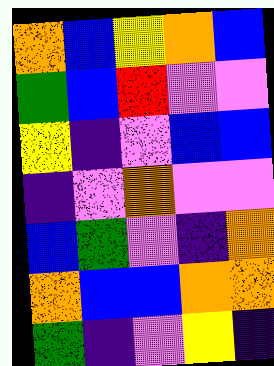[["orange", "blue", "yellow", "orange", "blue"], ["green", "blue", "red", "violet", "violet"], ["yellow", "indigo", "violet", "blue", "blue"], ["indigo", "violet", "orange", "violet", "violet"], ["blue", "green", "violet", "indigo", "orange"], ["orange", "blue", "blue", "orange", "orange"], ["green", "indigo", "violet", "yellow", "indigo"]]